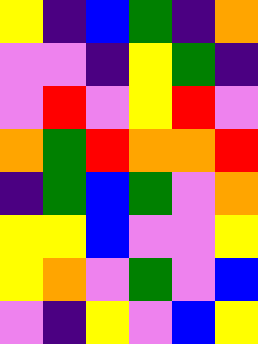[["yellow", "indigo", "blue", "green", "indigo", "orange"], ["violet", "violet", "indigo", "yellow", "green", "indigo"], ["violet", "red", "violet", "yellow", "red", "violet"], ["orange", "green", "red", "orange", "orange", "red"], ["indigo", "green", "blue", "green", "violet", "orange"], ["yellow", "yellow", "blue", "violet", "violet", "yellow"], ["yellow", "orange", "violet", "green", "violet", "blue"], ["violet", "indigo", "yellow", "violet", "blue", "yellow"]]